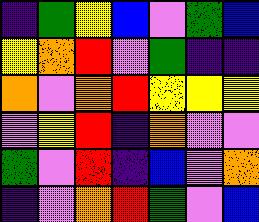[["indigo", "green", "yellow", "blue", "violet", "green", "blue"], ["yellow", "orange", "red", "violet", "green", "indigo", "indigo"], ["orange", "violet", "orange", "red", "yellow", "yellow", "yellow"], ["violet", "yellow", "red", "indigo", "orange", "violet", "violet"], ["green", "violet", "red", "indigo", "blue", "violet", "orange"], ["indigo", "violet", "orange", "red", "green", "violet", "blue"]]